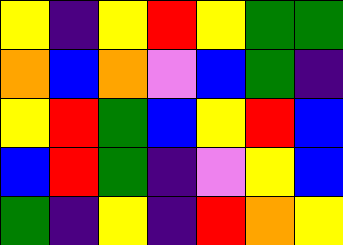[["yellow", "indigo", "yellow", "red", "yellow", "green", "green"], ["orange", "blue", "orange", "violet", "blue", "green", "indigo"], ["yellow", "red", "green", "blue", "yellow", "red", "blue"], ["blue", "red", "green", "indigo", "violet", "yellow", "blue"], ["green", "indigo", "yellow", "indigo", "red", "orange", "yellow"]]